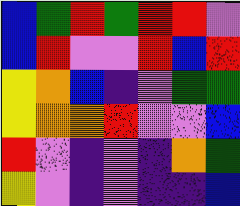[["blue", "green", "red", "green", "red", "red", "violet"], ["blue", "red", "violet", "violet", "red", "blue", "red"], ["yellow", "orange", "blue", "indigo", "violet", "green", "green"], ["yellow", "orange", "orange", "red", "violet", "violet", "blue"], ["red", "violet", "indigo", "violet", "indigo", "orange", "green"], ["yellow", "violet", "indigo", "violet", "indigo", "indigo", "blue"]]